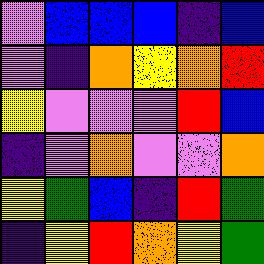[["violet", "blue", "blue", "blue", "indigo", "blue"], ["violet", "indigo", "orange", "yellow", "orange", "red"], ["yellow", "violet", "violet", "violet", "red", "blue"], ["indigo", "violet", "orange", "violet", "violet", "orange"], ["yellow", "green", "blue", "indigo", "red", "green"], ["indigo", "yellow", "red", "orange", "yellow", "green"]]